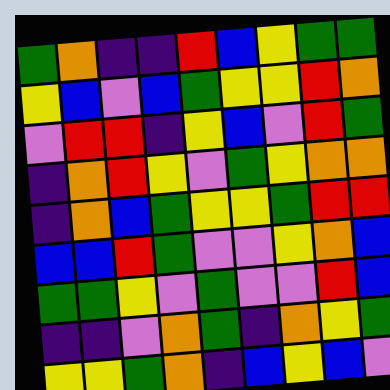[["green", "orange", "indigo", "indigo", "red", "blue", "yellow", "green", "green"], ["yellow", "blue", "violet", "blue", "green", "yellow", "yellow", "red", "orange"], ["violet", "red", "red", "indigo", "yellow", "blue", "violet", "red", "green"], ["indigo", "orange", "red", "yellow", "violet", "green", "yellow", "orange", "orange"], ["indigo", "orange", "blue", "green", "yellow", "yellow", "green", "red", "red"], ["blue", "blue", "red", "green", "violet", "violet", "yellow", "orange", "blue"], ["green", "green", "yellow", "violet", "green", "violet", "violet", "red", "blue"], ["indigo", "indigo", "violet", "orange", "green", "indigo", "orange", "yellow", "green"], ["yellow", "yellow", "green", "orange", "indigo", "blue", "yellow", "blue", "violet"]]